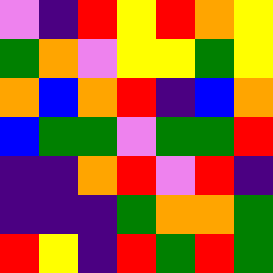[["violet", "indigo", "red", "yellow", "red", "orange", "yellow"], ["green", "orange", "violet", "yellow", "yellow", "green", "yellow"], ["orange", "blue", "orange", "red", "indigo", "blue", "orange"], ["blue", "green", "green", "violet", "green", "green", "red"], ["indigo", "indigo", "orange", "red", "violet", "red", "indigo"], ["indigo", "indigo", "indigo", "green", "orange", "orange", "green"], ["red", "yellow", "indigo", "red", "green", "red", "green"]]